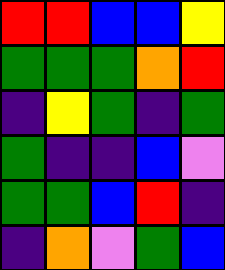[["red", "red", "blue", "blue", "yellow"], ["green", "green", "green", "orange", "red"], ["indigo", "yellow", "green", "indigo", "green"], ["green", "indigo", "indigo", "blue", "violet"], ["green", "green", "blue", "red", "indigo"], ["indigo", "orange", "violet", "green", "blue"]]